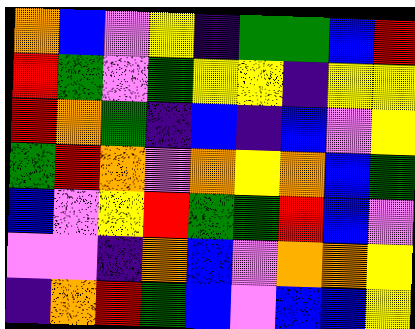[["orange", "blue", "violet", "yellow", "indigo", "green", "green", "blue", "red"], ["red", "green", "violet", "green", "yellow", "yellow", "indigo", "yellow", "yellow"], ["red", "orange", "green", "indigo", "blue", "indigo", "blue", "violet", "yellow"], ["green", "red", "orange", "violet", "orange", "yellow", "orange", "blue", "green"], ["blue", "violet", "yellow", "red", "green", "green", "red", "blue", "violet"], ["violet", "violet", "indigo", "orange", "blue", "violet", "orange", "orange", "yellow"], ["indigo", "orange", "red", "green", "blue", "violet", "blue", "blue", "yellow"]]